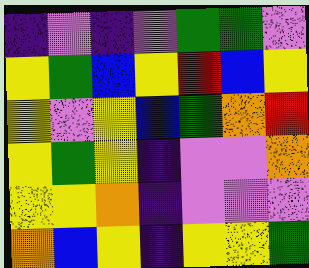[["indigo", "violet", "indigo", "violet", "green", "green", "violet"], ["yellow", "green", "blue", "yellow", "red", "blue", "yellow"], ["yellow", "violet", "yellow", "blue", "green", "orange", "red"], ["yellow", "green", "yellow", "indigo", "violet", "violet", "orange"], ["yellow", "yellow", "orange", "indigo", "violet", "violet", "violet"], ["orange", "blue", "yellow", "indigo", "yellow", "yellow", "green"]]